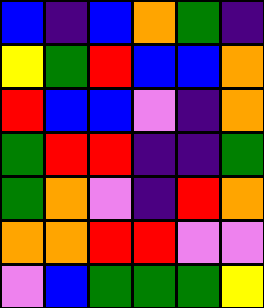[["blue", "indigo", "blue", "orange", "green", "indigo"], ["yellow", "green", "red", "blue", "blue", "orange"], ["red", "blue", "blue", "violet", "indigo", "orange"], ["green", "red", "red", "indigo", "indigo", "green"], ["green", "orange", "violet", "indigo", "red", "orange"], ["orange", "orange", "red", "red", "violet", "violet"], ["violet", "blue", "green", "green", "green", "yellow"]]